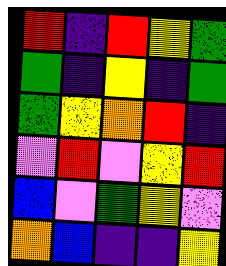[["red", "indigo", "red", "yellow", "green"], ["green", "indigo", "yellow", "indigo", "green"], ["green", "yellow", "orange", "red", "indigo"], ["violet", "red", "violet", "yellow", "red"], ["blue", "violet", "green", "yellow", "violet"], ["orange", "blue", "indigo", "indigo", "yellow"]]